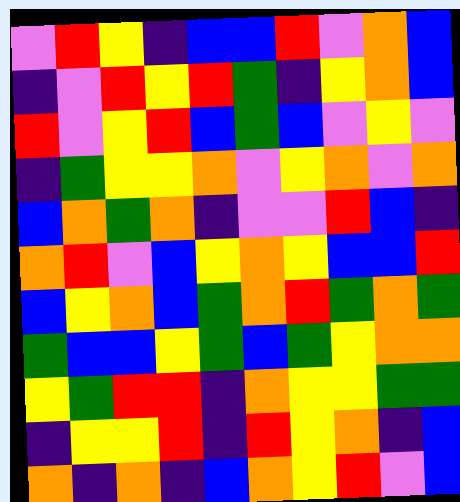[["violet", "red", "yellow", "indigo", "blue", "blue", "red", "violet", "orange", "blue"], ["indigo", "violet", "red", "yellow", "red", "green", "indigo", "yellow", "orange", "blue"], ["red", "violet", "yellow", "red", "blue", "green", "blue", "violet", "yellow", "violet"], ["indigo", "green", "yellow", "yellow", "orange", "violet", "yellow", "orange", "violet", "orange"], ["blue", "orange", "green", "orange", "indigo", "violet", "violet", "red", "blue", "indigo"], ["orange", "red", "violet", "blue", "yellow", "orange", "yellow", "blue", "blue", "red"], ["blue", "yellow", "orange", "blue", "green", "orange", "red", "green", "orange", "green"], ["green", "blue", "blue", "yellow", "green", "blue", "green", "yellow", "orange", "orange"], ["yellow", "green", "red", "red", "indigo", "orange", "yellow", "yellow", "green", "green"], ["indigo", "yellow", "yellow", "red", "indigo", "red", "yellow", "orange", "indigo", "blue"], ["orange", "indigo", "orange", "indigo", "blue", "orange", "yellow", "red", "violet", "blue"]]